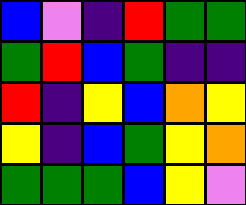[["blue", "violet", "indigo", "red", "green", "green"], ["green", "red", "blue", "green", "indigo", "indigo"], ["red", "indigo", "yellow", "blue", "orange", "yellow"], ["yellow", "indigo", "blue", "green", "yellow", "orange"], ["green", "green", "green", "blue", "yellow", "violet"]]